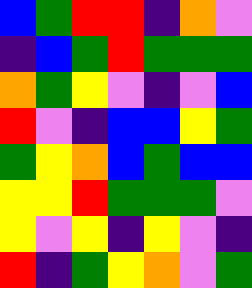[["blue", "green", "red", "red", "indigo", "orange", "violet"], ["indigo", "blue", "green", "red", "green", "green", "green"], ["orange", "green", "yellow", "violet", "indigo", "violet", "blue"], ["red", "violet", "indigo", "blue", "blue", "yellow", "green"], ["green", "yellow", "orange", "blue", "green", "blue", "blue"], ["yellow", "yellow", "red", "green", "green", "green", "violet"], ["yellow", "violet", "yellow", "indigo", "yellow", "violet", "indigo"], ["red", "indigo", "green", "yellow", "orange", "violet", "green"]]